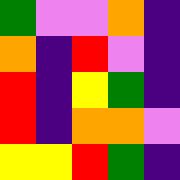[["green", "violet", "violet", "orange", "indigo"], ["orange", "indigo", "red", "violet", "indigo"], ["red", "indigo", "yellow", "green", "indigo"], ["red", "indigo", "orange", "orange", "violet"], ["yellow", "yellow", "red", "green", "indigo"]]